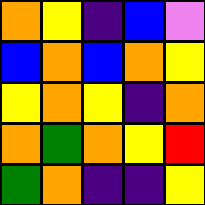[["orange", "yellow", "indigo", "blue", "violet"], ["blue", "orange", "blue", "orange", "yellow"], ["yellow", "orange", "yellow", "indigo", "orange"], ["orange", "green", "orange", "yellow", "red"], ["green", "orange", "indigo", "indigo", "yellow"]]